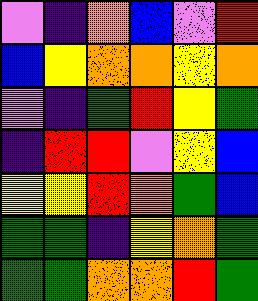[["violet", "indigo", "orange", "blue", "violet", "red"], ["blue", "yellow", "orange", "orange", "yellow", "orange"], ["violet", "indigo", "green", "red", "yellow", "green"], ["indigo", "red", "red", "violet", "yellow", "blue"], ["yellow", "yellow", "red", "orange", "green", "blue"], ["green", "green", "indigo", "yellow", "orange", "green"], ["green", "green", "orange", "orange", "red", "green"]]